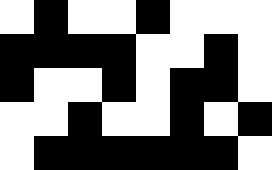[["white", "black", "white", "white", "black", "white", "white", "white"], ["black", "black", "black", "black", "white", "white", "black", "white"], ["black", "white", "white", "black", "white", "black", "black", "white"], ["white", "white", "black", "white", "white", "black", "white", "black"], ["white", "black", "black", "black", "black", "black", "black", "white"]]